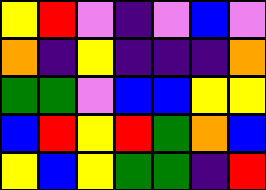[["yellow", "red", "violet", "indigo", "violet", "blue", "violet"], ["orange", "indigo", "yellow", "indigo", "indigo", "indigo", "orange"], ["green", "green", "violet", "blue", "blue", "yellow", "yellow"], ["blue", "red", "yellow", "red", "green", "orange", "blue"], ["yellow", "blue", "yellow", "green", "green", "indigo", "red"]]